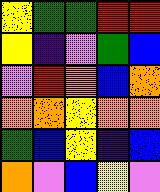[["yellow", "green", "green", "red", "red"], ["yellow", "indigo", "violet", "green", "blue"], ["violet", "red", "orange", "blue", "orange"], ["orange", "orange", "yellow", "orange", "orange"], ["green", "blue", "yellow", "indigo", "blue"], ["orange", "violet", "blue", "yellow", "violet"]]